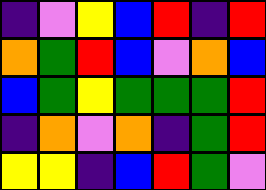[["indigo", "violet", "yellow", "blue", "red", "indigo", "red"], ["orange", "green", "red", "blue", "violet", "orange", "blue"], ["blue", "green", "yellow", "green", "green", "green", "red"], ["indigo", "orange", "violet", "orange", "indigo", "green", "red"], ["yellow", "yellow", "indigo", "blue", "red", "green", "violet"]]